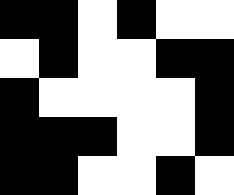[["black", "black", "white", "black", "white", "white"], ["white", "black", "white", "white", "black", "black"], ["black", "white", "white", "white", "white", "black"], ["black", "black", "black", "white", "white", "black"], ["black", "black", "white", "white", "black", "white"]]